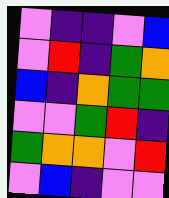[["violet", "indigo", "indigo", "violet", "blue"], ["violet", "red", "indigo", "green", "orange"], ["blue", "indigo", "orange", "green", "green"], ["violet", "violet", "green", "red", "indigo"], ["green", "orange", "orange", "violet", "red"], ["violet", "blue", "indigo", "violet", "violet"]]